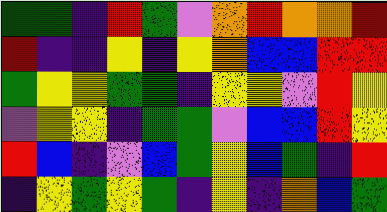[["green", "green", "indigo", "red", "green", "violet", "orange", "red", "orange", "orange", "red"], ["red", "indigo", "indigo", "yellow", "indigo", "yellow", "orange", "blue", "blue", "red", "red"], ["green", "yellow", "yellow", "green", "green", "indigo", "yellow", "yellow", "violet", "red", "yellow"], ["violet", "yellow", "yellow", "indigo", "green", "green", "violet", "blue", "blue", "red", "yellow"], ["red", "blue", "indigo", "violet", "blue", "green", "yellow", "blue", "green", "indigo", "red"], ["indigo", "yellow", "green", "yellow", "green", "indigo", "yellow", "indigo", "orange", "blue", "green"]]